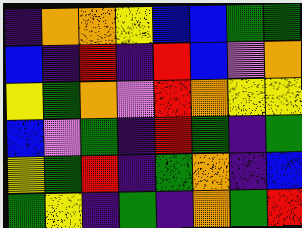[["indigo", "orange", "orange", "yellow", "blue", "blue", "green", "green"], ["blue", "indigo", "red", "indigo", "red", "blue", "violet", "orange"], ["yellow", "green", "orange", "violet", "red", "orange", "yellow", "yellow"], ["blue", "violet", "green", "indigo", "red", "green", "indigo", "green"], ["yellow", "green", "red", "indigo", "green", "orange", "indigo", "blue"], ["green", "yellow", "indigo", "green", "indigo", "orange", "green", "red"]]